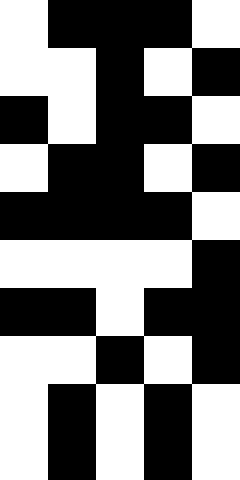[["white", "black", "black", "black", "white"], ["white", "white", "black", "white", "black"], ["black", "white", "black", "black", "white"], ["white", "black", "black", "white", "black"], ["black", "black", "black", "black", "white"], ["white", "white", "white", "white", "black"], ["black", "black", "white", "black", "black"], ["white", "white", "black", "white", "black"], ["white", "black", "white", "black", "white"], ["white", "black", "white", "black", "white"]]